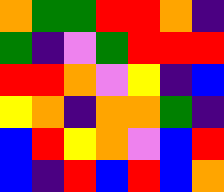[["orange", "green", "green", "red", "red", "orange", "indigo"], ["green", "indigo", "violet", "green", "red", "red", "red"], ["red", "red", "orange", "violet", "yellow", "indigo", "blue"], ["yellow", "orange", "indigo", "orange", "orange", "green", "indigo"], ["blue", "red", "yellow", "orange", "violet", "blue", "red"], ["blue", "indigo", "red", "blue", "red", "blue", "orange"]]